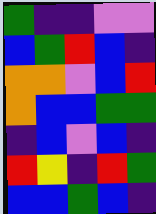[["green", "indigo", "indigo", "violet", "violet"], ["blue", "green", "red", "blue", "indigo"], ["orange", "orange", "violet", "blue", "red"], ["orange", "blue", "blue", "green", "green"], ["indigo", "blue", "violet", "blue", "indigo"], ["red", "yellow", "indigo", "red", "green"], ["blue", "blue", "green", "blue", "indigo"]]